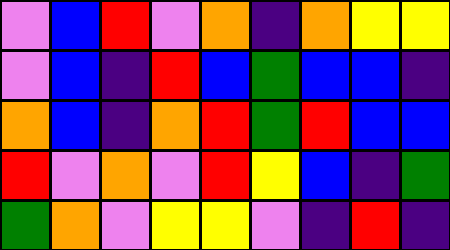[["violet", "blue", "red", "violet", "orange", "indigo", "orange", "yellow", "yellow"], ["violet", "blue", "indigo", "red", "blue", "green", "blue", "blue", "indigo"], ["orange", "blue", "indigo", "orange", "red", "green", "red", "blue", "blue"], ["red", "violet", "orange", "violet", "red", "yellow", "blue", "indigo", "green"], ["green", "orange", "violet", "yellow", "yellow", "violet", "indigo", "red", "indigo"]]